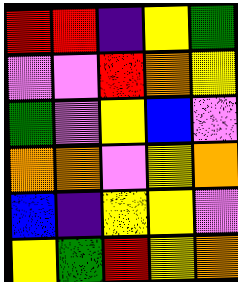[["red", "red", "indigo", "yellow", "green"], ["violet", "violet", "red", "orange", "yellow"], ["green", "violet", "yellow", "blue", "violet"], ["orange", "orange", "violet", "yellow", "orange"], ["blue", "indigo", "yellow", "yellow", "violet"], ["yellow", "green", "red", "yellow", "orange"]]